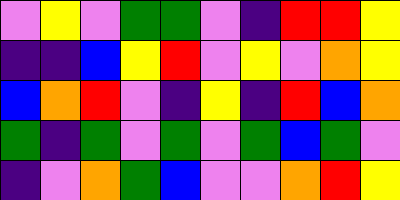[["violet", "yellow", "violet", "green", "green", "violet", "indigo", "red", "red", "yellow"], ["indigo", "indigo", "blue", "yellow", "red", "violet", "yellow", "violet", "orange", "yellow"], ["blue", "orange", "red", "violet", "indigo", "yellow", "indigo", "red", "blue", "orange"], ["green", "indigo", "green", "violet", "green", "violet", "green", "blue", "green", "violet"], ["indigo", "violet", "orange", "green", "blue", "violet", "violet", "orange", "red", "yellow"]]